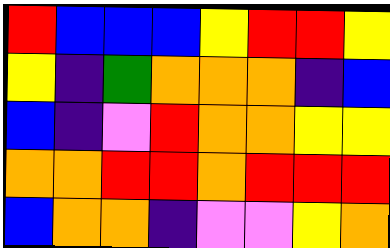[["red", "blue", "blue", "blue", "yellow", "red", "red", "yellow"], ["yellow", "indigo", "green", "orange", "orange", "orange", "indigo", "blue"], ["blue", "indigo", "violet", "red", "orange", "orange", "yellow", "yellow"], ["orange", "orange", "red", "red", "orange", "red", "red", "red"], ["blue", "orange", "orange", "indigo", "violet", "violet", "yellow", "orange"]]